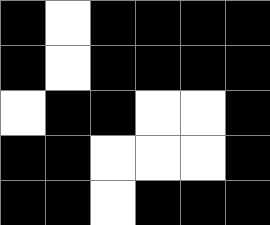[["black", "white", "black", "black", "black", "black"], ["black", "white", "black", "black", "black", "black"], ["white", "black", "black", "white", "white", "black"], ["black", "black", "white", "white", "white", "black"], ["black", "black", "white", "black", "black", "black"]]